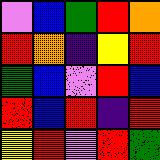[["violet", "blue", "green", "red", "orange"], ["red", "orange", "indigo", "yellow", "red"], ["green", "blue", "violet", "red", "blue"], ["red", "blue", "red", "indigo", "red"], ["yellow", "red", "violet", "red", "green"]]